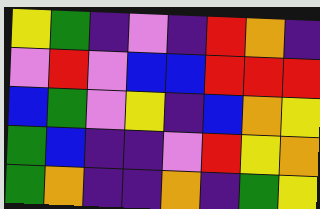[["yellow", "green", "indigo", "violet", "indigo", "red", "orange", "indigo"], ["violet", "red", "violet", "blue", "blue", "red", "red", "red"], ["blue", "green", "violet", "yellow", "indigo", "blue", "orange", "yellow"], ["green", "blue", "indigo", "indigo", "violet", "red", "yellow", "orange"], ["green", "orange", "indigo", "indigo", "orange", "indigo", "green", "yellow"]]